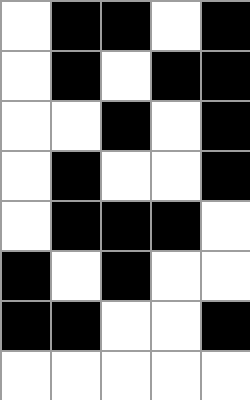[["white", "black", "black", "white", "black"], ["white", "black", "white", "black", "black"], ["white", "white", "black", "white", "black"], ["white", "black", "white", "white", "black"], ["white", "black", "black", "black", "white"], ["black", "white", "black", "white", "white"], ["black", "black", "white", "white", "black"], ["white", "white", "white", "white", "white"]]